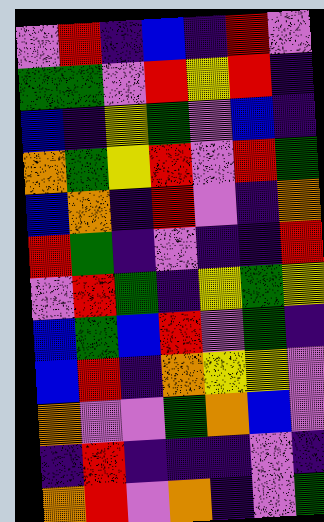[["violet", "red", "indigo", "blue", "indigo", "red", "violet"], ["green", "green", "violet", "red", "yellow", "red", "indigo"], ["blue", "indigo", "yellow", "green", "violet", "blue", "indigo"], ["orange", "green", "yellow", "red", "violet", "red", "green"], ["blue", "orange", "indigo", "red", "violet", "indigo", "orange"], ["red", "green", "indigo", "violet", "indigo", "indigo", "red"], ["violet", "red", "green", "indigo", "yellow", "green", "yellow"], ["blue", "green", "blue", "red", "violet", "green", "indigo"], ["blue", "red", "indigo", "orange", "yellow", "yellow", "violet"], ["orange", "violet", "violet", "green", "orange", "blue", "violet"], ["indigo", "red", "indigo", "indigo", "indigo", "violet", "indigo"], ["orange", "red", "violet", "orange", "indigo", "violet", "green"]]